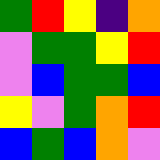[["green", "red", "yellow", "indigo", "orange"], ["violet", "green", "green", "yellow", "red"], ["violet", "blue", "green", "green", "blue"], ["yellow", "violet", "green", "orange", "red"], ["blue", "green", "blue", "orange", "violet"]]